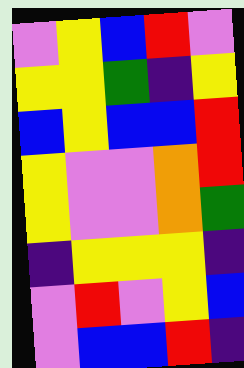[["violet", "yellow", "blue", "red", "violet"], ["yellow", "yellow", "green", "indigo", "yellow"], ["blue", "yellow", "blue", "blue", "red"], ["yellow", "violet", "violet", "orange", "red"], ["yellow", "violet", "violet", "orange", "green"], ["indigo", "yellow", "yellow", "yellow", "indigo"], ["violet", "red", "violet", "yellow", "blue"], ["violet", "blue", "blue", "red", "indigo"]]